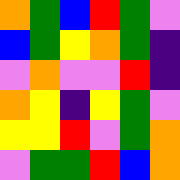[["orange", "green", "blue", "red", "green", "violet"], ["blue", "green", "yellow", "orange", "green", "indigo"], ["violet", "orange", "violet", "violet", "red", "indigo"], ["orange", "yellow", "indigo", "yellow", "green", "violet"], ["yellow", "yellow", "red", "violet", "green", "orange"], ["violet", "green", "green", "red", "blue", "orange"]]